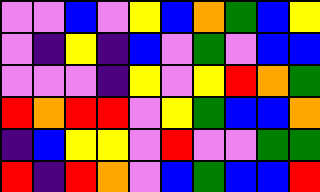[["violet", "violet", "blue", "violet", "yellow", "blue", "orange", "green", "blue", "yellow"], ["violet", "indigo", "yellow", "indigo", "blue", "violet", "green", "violet", "blue", "blue"], ["violet", "violet", "violet", "indigo", "yellow", "violet", "yellow", "red", "orange", "green"], ["red", "orange", "red", "red", "violet", "yellow", "green", "blue", "blue", "orange"], ["indigo", "blue", "yellow", "yellow", "violet", "red", "violet", "violet", "green", "green"], ["red", "indigo", "red", "orange", "violet", "blue", "green", "blue", "blue", "red"]]